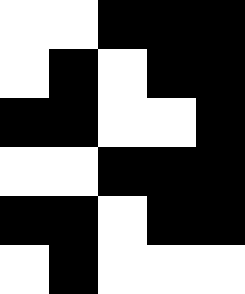[["white", "white", "black", "black", "black"], ["white", "black", "white", "black", "black"], ["black", "black", "white", "white", "black"], ["white", "white", "black", "black", "black"], ["black", "black", "white", "black", "black"], ["white", "black", "white", "white", "white"]]